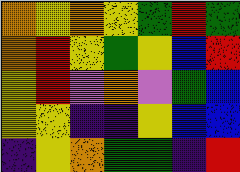[["orange", "yellow", "orange", "yellow", "green", "red", "green"], ["orange", "red", "yellow", "green", "yellow", "blue", "red"], ["yellow", "red", "violet", "orange", "violet", "green", "blue"], ["yellow", "yellow", "indigo", "indigo", "yellow", "blue", "blue"], ["indigo", "yellow", "orange", "green", "green", "indigo", "red"]]